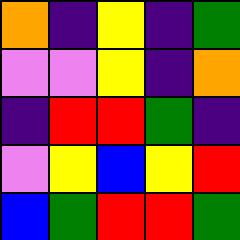[["orange", "indigo", "yellow", "indigo", "green"], ["violet", "violet", "yellow", "indigo", "orange"], ["indigo", "red", "red", "green", "indigo"], ["violet", "yellow", "blue", "yellow", "red"], ["blue", "green", "red", "red", "green"]]